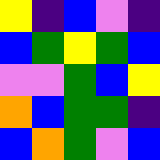[["yellow", "indigo", "blue", "violet", "indigo"], ["blue", "green", "yellow", "green", "blue"], ["violet", "violet", "green", "blue", "yellow"], ["orange", "blue", "green", "green", "indigo"], ["blue", "orange", "green", "violet", "blue"]]